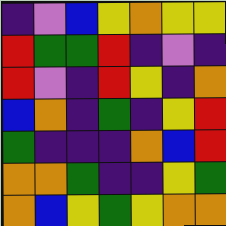[["indigo", "violet", "blue", "yellow", "orange", "yellow", "yellow"], ["red", "green", "green", "red", "indigo", "violet", "indigo"], ["red", "violet", "indigo", "red", "yellow", "indigo", "orange"], ["blue", "orange", "indigo", "green", "indigo", "yellow", "red"], ["green", "indigo", "indigo", "indigo", "orange", "blue", "red"], ["orange", "orange", "green", "indigo", "indigo", "yellow", "green"], ["orange", "blue", "yellow", "green", "yellow", "orange", "orange"]]